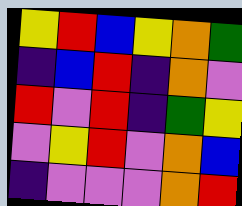[["yellow", "red", "blue", "yellow", "orange", "green"], ["indigo", "blue", "red", "indigo", "orange", "violet"], ["red", "violet", "red", "indigo", "green", "yellow"], ["violet", "yellow", "red", "violet", "orange", "blue"], ["indigo", "violet", "violet", "violet", "orange", "red"]]